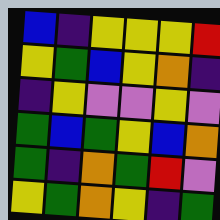[["blue", "indigo", "yellow", "yellow", "yellow", "red"], ["yellow", "green", "blue", "yellow", "orange", "indigo"], ["indigo", "yellow", "violet", "violet", "yellow", "violet"], ["green", "blue", "green", "yellow", "blue", "orange"], ["green", "indigo", "orange", "green", "red", "violet"], ["yellow", "green", "orange", "yellow", "indigo", "green"]]